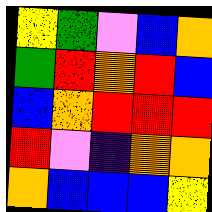[["yellow", "green", "violet", "blue", "orange"], ["green", "red", "orange", "red", "blue"], ["blue", "orange", "red", "red", "red"], ["red", "violet", "indigo", "orange", "orange"], ["orange", "blue", "blue", "blue", "yellow"]]